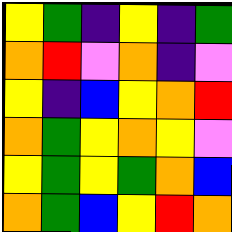[["yellow", "green", "indigo", "yellow", "indigo", "green"], ["orange", "red", "violet", "orange", "indigo", "violet"], ["yellow", "indigo", "blue", "yellow", "orange", "red"], ["orange", "green", "yellow", "orange", "yellow", "violet"], ["yellow", "green", "yellow", "green", "orange", "blue"], ["orange", "green", "blue", "yellow", "red", "orange"]]